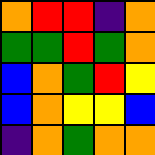[["orange", "red", "red", "indigo", "orange"], ["green", "green", "red", "green", "orange"], ["blue", "orange", "green", "red", "yellow"], ["blue", "orange", "yellow", "yellow", "blue"], ["indigo", "orange", "green", "orange", "orange"]]